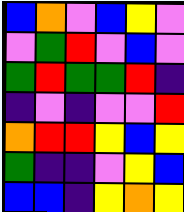[["blue", "orange", "violet", "blue", "yellow", "violet"], ["violet", "green", "red", "violet", "blue", "violet"], ["green", "red", "green", "green", "red", "indigo"], ["indigo", "violet", "indigo", "violet", "violet", "red"], ["orange", "red", "red", "yellow", "blue", "yellow"], ["green", "indigo", "indigo", "violet", "yellow", "blue"], ["blue", "blue", "indigo", "yellow", "orange", "yellow"]]